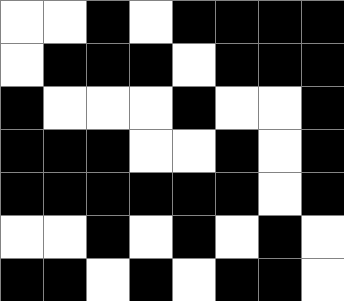[["white", "white", "black", "white", "black", "black", "black", "black"], ["white", "black", "black", "black", "white", "black", "black", "black"], ["black", "white", "white", "white", "black", "white", "white", "black"], ["black", "black", "black", "white", "white", "black", "white", "black"], ["black", "black", "black", "black", "black", "black", "white", "black"], ["white", "white", "black", "white", "black", "white", "black", "white"], ["black", "black", "white", "black", "white", "black", "black", "white"]]